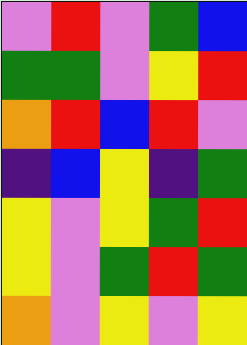[["violet", "red", "violet", "green", "blue"], ["green", "green", "violet", "yellow", "red"], ["orange", "red", "blue", "red", "violet"], ["indigo", "blue", "yellow", "indigo", "green"], ["yellow", "violet", "yellow", "green", "red"], ["yellow", "violet", "green", "red", "green"], ["orange", "violet", "yellow", "violet", "yellow"]]